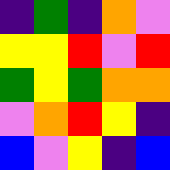[["indigo", "green", "indigo", "orange", "violet"], ["yellow", "yellow", "red", "violet", "red"], ["green", "yellow", "green", "orange", "orange"], ["violet", "orange", "red", "yellow", "indigo"], ["blue", "violet", "yellow", "indigo", "blue"]]